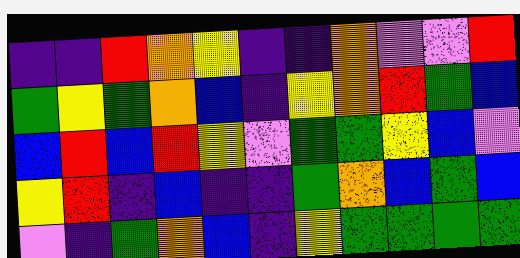[["indigo", "indigo", "red", "orange", "yellow", "indigo", "indigo", "orange", "violet", "violet", "red"], ["green", "yellow", "green", "orange", "blue", "indigo", "yellow", "orange", "red", "green", "blue"], ["blue", "red", "blue", "red", "yellow", "violet", "green", "green", "yellow", "blue", "violet"], ["yellow", "red", "indigo", "blue", "indigo", "indigo", "green", "orange", "blue", "green", "blue"], ["violet", "indigo", "green", "orange", "blue", "indigo", "yellow", "green", "green", "green", "green"]]